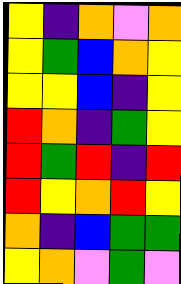[["yellow", "indigo", "orange", "violet", "orange"], ["yellow", "green", "blue", "orange", "yellow"], ["yellow", "yellow", "blue", "indigo", "yellow"], ["red", "orange", "indigo", "green", "yellow"], ["red", "green", "red", "indigo", "red"], ["red", "yellow", "orange", "red", "yellow"], ["orange", "indigo", "blue", "green", "green"], ["yellow", "orange", "violet", "green", "violet"]]